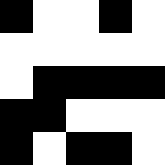[["black", "white", "white", "black", "white"], ["white", "white", "white", "white", "white"], ["white", "black", "black", "black", "black"], ["black", "black", "white", "white", "white"], ["black", "white", "black", "black", "white"]]